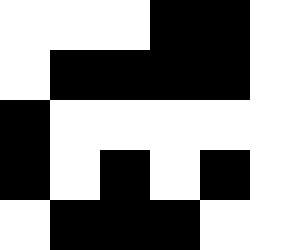[["white", "white", "white", "black", "black", "white"], ["white", "black", "black", "black", "black", "white"], ["black", "white", "white", "white", "white", "white"], ["black", "white", "black", "white", "black", "white"], ["white", "black", "black", "black", "white", "white"]]